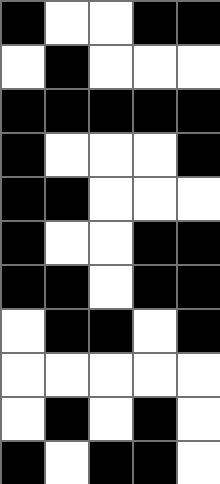[["black", "white", "white", "black", "black"], ["white", "black", "white", "white", "white"], ["black", "black", "black", "black", "black"], ["black", "white", "white", "white", "black"], ["black", "black", "white", "white", "white"], ["black", "white", "white", "black", "black"], ["black", "black", "white", "black", "black"], ["white", "black", "black", "white", "black"], ["white", "white", "white", "white", "white"], ["white", "black", "white", "black", "white"], ["black", "white", "black", "black", "white"]]